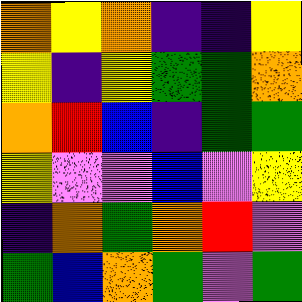[["orange", "yellow", "orange", "indigo", "indigo", "yellow"], ["yellow", "indigo", "yellow", "green", "green", "orange"], ["orange", "red", "blue", "indigo", "green", "green"], ["yellow", "violet", "violet", "blue", "violet", "yellow"], ["indigo", "orange", "green", "orange", "red", "violet"], ["green", "blue", "orange", "green", "violet", "green"]]